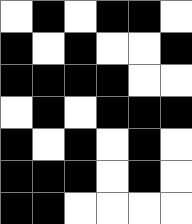[["white", "black", "white", "black", "black", "white"], ["black", "white", "black", "white", "white", "black"], ["black", "black", "black", "black", "white", "white"], ["white", "black", "white", "black", "black", "black"], ["black", "white", "black", "white", "black", "white"], ["black", "black", "black", "white", "black", "white"], ["black", "black", "white", "white", "white", "white"]]